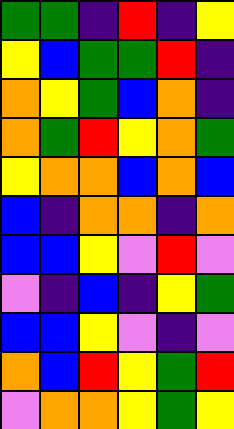[["green", "green", "indigo", "red", "indigo", "yellow"], ["yellow", "blue", "green", "green", "red", "indigo"], ["orange", "yellow", "green", "blue", "orange", "indigo"], ["orange", "green", "red", "yellow", "orange", "green"], ["yellow", "orange", "orange", "blue", "orange", "blue"], ["blue", "indigo", "orange", "orange", "indigo", "orange"], ["blue", "blue", "yellow", "violet", "red", "violet"], ["violet", "indigo", "blue", "indigo", "yellow", "green"], ["blue", "blue", "yellow", "violet", "indigo", "violet"], ["orange", "blue", "red", "yellow", "green", "red"], ["violet", "orange", "orange", "yellow", "green", "yellow"]]